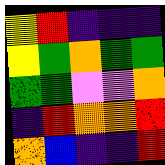[["yellow", "red", "indigo", "indigo", "indigo"], ["yellow", "green", "orange", "green", "green"], ["green", "green", "violet", "violet", "orange"], ["indigo", "red", "orange", "orange", "red"], ["orange", "blue", "indigo", "indigo", "red"]]